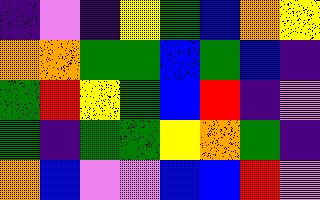[["indigo", "violet", "indigo", "yellow", "green", "blue", "orange", "yellow"], ["orange", "orange", "green", "green", "blue", "green", "blue", "indigo"], ["green", "red", "yellow", "green", "blue", "red", "indigo", "violet"], ["green", "indigo", "green", "green", "yellow", "orange", "green", "indigo"], ["orange", "blue", "violet", "violet", "blue", "blue", "red", "violet"]]